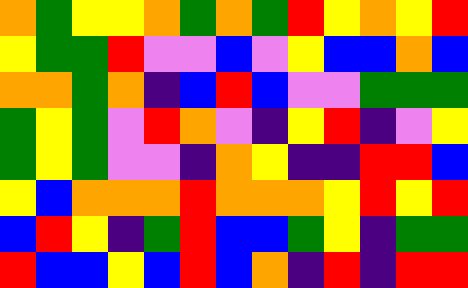[["orange", "green", "yellow", "yellow", "orange", "green", "orange", "green", "red", "yellow", "orange", "yellow", "red"], ["yellow", "green", "green", "red", "violet", "violet", "blue", "violet", "yellow", "blue", "blue", "orange", "blue"], ["orange", "orange", "green", "orange", "indigo", "blue", "red", "blue", "violet", "violet", "green", "green", "green"], ["green", "yellow", "green", "violet", "red", "orange", "violet", "indigo", "yellow", "red", "indigo", "violet", "yellow"], ["green", "yellow", "green", "violet", "violet", "indigo", "orange", "yellow", "indigo", "indigo", "red", "red", "blue"], ["yellow", "blue", "orange", "orange", "orange", "red", "orange", "orange", "orange", "yellow", "red", "yellow", "red"], ["blue", "red", "yellow", "indigo", "green", "red", "blue", "blue", "green", "yellow", "indigo", "green", "green"], ["red", "blue", "blue", "yellow", "blue", "red", "blue", "orange", "indigo", "red", "indigo", "red", "red"]]